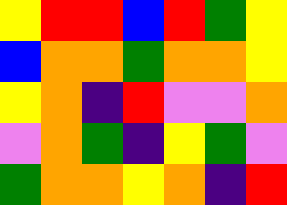[["yellow", "red", "red", "blue", "red", "green", "yellow"], ["blue", "orange", "orange", "green", "orange", "orange", "yellow"], ["yellow", "orange", "indigo", "red", "violet", "violet", "orange"], ["violet", "orange", "green", "indigo", "yellow", "green", "violet"], ["green", "orange", "orange", "yellow", "orange", "indigo", "red"]]